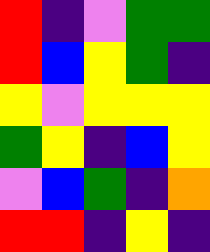[["red", "indigo", "violet", "green", "green"], ["red", "blue", "yellow", "green", "indigo"], ["yellow", "violet", "yellow", "yellow", "yellow"], ["green", "yellow", "indigo", "blue", "yellow"], ["violet", "blue", "green", "indigo", "orange"], ["red", "red", "indigo", "yellow", "indigo"]]